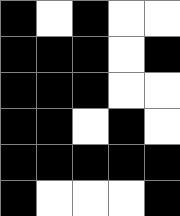[["black", "white", "black", "white", "white"], ["black", "black", "black", "white", "black"], ["black", "black", "black", "white", "white"], ["black", "black", "white", "black", "white"], ["black", "black", "black", "black", "black"], ["black", "white", "white", "white", "black"]]